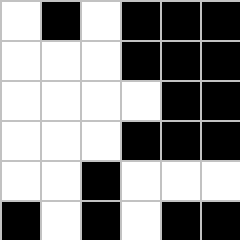[["white", "black", "white", "black", "black", "black"], ["white", "white", "white", "black", "black", "black"], ["white", "white", "white", "white", "black", "black"], ["white", "white", "white", "black", "black", "black"], ["white", "white", "black", "white", "white", "white"], ["black", "white", "black", "white", "black", "black"]]